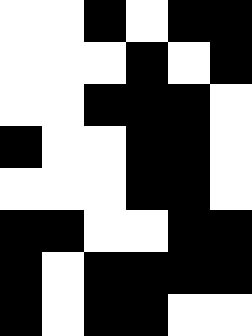[["white", "white", "black", "white", "black", "black"], ["white", "white", "white", "black", "white", "black"], ["white", "white", "black", "black", "black", "white"], ["black", "white", "white", "black", "black", "white"], ["white", "white", "white", "black", "black", "white"], ["black", "black", "white", "white", "black", "black"], ["black", "white", "black", "black", "black", "black"], ["black", "white", "black", "black", "white", "white"]]